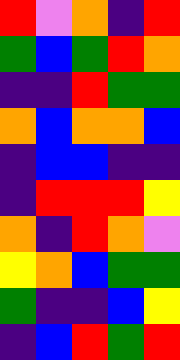[["red", "violet", "orange", "indigo", "red"], ["green", "blue", "green", "red", "orange"], ["indigo", "indigo", "red", "green", "green"], ["orange", "blue", "orange", "orange", "blue"], ["indigo", "blue", "blue", "indigo", "indigo"], ["indigo", "red", "red", "red", "yellow"], ["orange", "indigo", "red", "orange", "violet"], ["yellow", "orange", "blue", "green", "green"], ["green", "indigo", "indigo", "blue", "yellow"], ["indigo", "blue", "red", "green", "red"]]